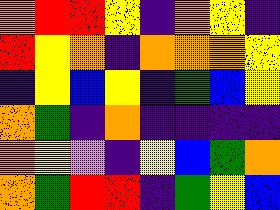[["orange", "red", "red", "yellow", "indigo", "orange", "yellow", "indigo"], ["red", "yellow", "orange", "indigo", "orange", "orange", "orange", "yellow"], ["indigo", "yellow", "blue", "yellow", "indigo", "green", "blue", "yellow"], ["orange", "green", "indigo", "orange", "indigo", "indigo", "indigo", "indigo"], ["orange", "yellow", "violet", "indigo", "yellow", "blue", "green", "orange"], ["orange", "green", "red", "red", "indigo", "green", "yellow", "blue"]]